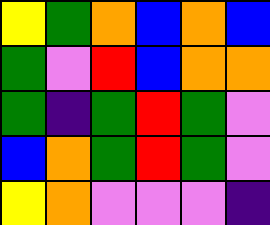[["yellow", "green", "orange", "blue", "orange", "blue"], ["green", "violet", "red", "blue", "orange", "orange"], ["green", "indigo", "green", "red", "green", "violet"], ["blue", "orange", "green", "red", "green", "violet"], ["yellow", "orange", "violet", "violet", "violet", "indigo"]]